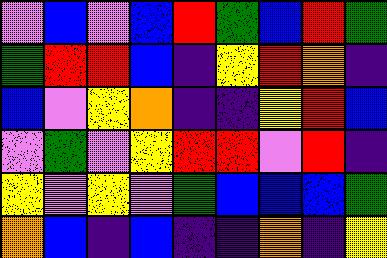[["violet", "blue", "violet", "blue", "red", "green", "blue", "red", "green"], ["green", "red", "red", "blue", "indigo", "yellow", "red", "orange", "indigo"], ["blue", "violet", "yellow", "orange", "indigo", "indigo", "yellow", "red", "blue"], ["violet", "green", "violet", "yellow", "red", "red", "violet", "red", "indigo"], ["yellow", "violet", "yellow", "violet", "green", "blue", "blue", "blue", "green"], ["orange", "blue", "indigo", "blue", "indigo", "indigo", "orange", "indigo", "yellow"]]